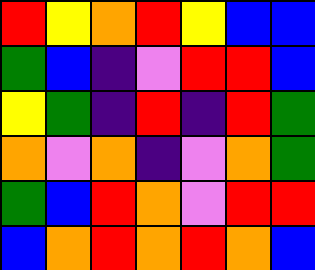[["red", "yellow", "orange", "red", "yellow", "blue", "blue"], ["green", "blue", "indigo", "violet", "red", "red", "blue"], ["yellow", "green", "indigo", "red", "indigo", "red", "green"], ["orange", "violet", "orange", "indigo", "violet", "orange", "green"], ["green", "blue", "red", "orange", "violet", "red", "red"], ["blue", "orange", "red", "orange", "red", "orange", "blue"]]